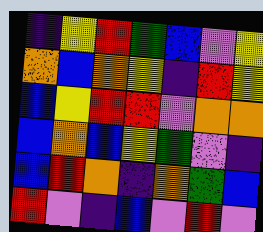[["indigo", "yellow", "red", "green", "blue", "violet", "yellow"], ["orange", "blue", "orange", "yellow", "indigo", "red", "yellow"], ["blue", "yellow", "red", "red", "violet", "orange", "orange"], ["blue", "orange", "blue", "yellow", "green", "violet", "indigo"], ["blue", "red", "orange", "indigo", "orange", "green", "blue"], ["red", "violet", "indigo", "blue", "violet", "red", "violet"]]